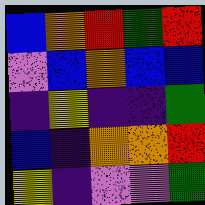[["blue", "orange", "red", "green", "red"], ["violet", "blue", "orange", "blue", "blue"], ["indigo", "yellow", "indigo", "indigo", "green"], ["blue", "indigo", "orange", "orange", "red"], ["yellow", "indigo", "violet", "violet", "green"]]